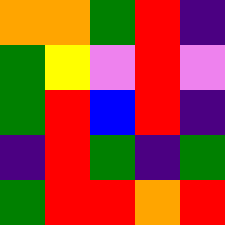[["orange", "orange", "green", "red", "indigo"], ["green", "yellow", "violet", "red", "violet"], ["green", "red", "blue", "red", "indigo"], ["indigo", "red", "green", "indigo", "green"], ["green", "red", "red", "orange", "red"]]